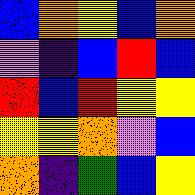[["blue", "orange", "yellow", "blue", "orange"], ["violet", "indigo", "blue", "red", "blue"], ["red", "blue", "red", "yellow", "yellow"], ["yellow", "yellow", "orange", "violet", "blue"], ["orange", "indigo", "green", "blue", "yellow"]]